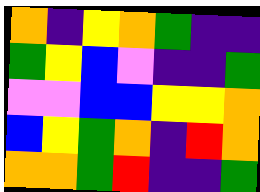[["orange", "indigo", "yellow", "orange", "green", "indigo", "indigo"], ["green", "yellow", "blue", "violet", "indigo", "indigo", "green"], ["violet", "violet", "blue", "blue", "yellow", "yellow", "orange"], ["blue", "yellow", "green", "orange", "indigo", "red", "orange"], ["orange", "orange", "green", "red", "indigo", "indigo", "green"]]